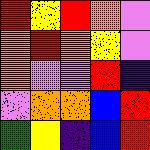[["red", "yellow", "red", "orange", "violet"], ["orange", "red", "orange", "yellow", "violet"], ["orange", "violet", "violet", "red", "indigo"], ["violet", "orange", "orange", "blue", "red"], ["green", "yellow", "indigo", "blue", "red"]]